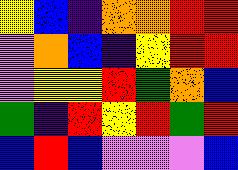[["yellow", "blue", "indigo", "orange", "orange", "red", "red"], ["violet", "orange", "blue", "indigo", "yellow", "red", "red"], ["violet", "yellow", "yellow", "red", "green", "orange", "blue"], ["green", "indigo", "red", "yellow", "red", "green", "red"], ["blue", "red", "blue", "violet", "violet", "violet", "blue"]]